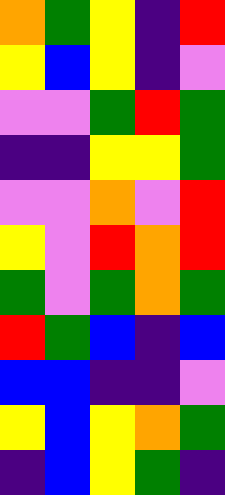[["orange", "green", "yellow", "indigo", "red"], ["yellow", "blue", "yellow", "indigo", "violet"], ["violet", "violet", "green", "red", "green"], ["indigo", "indigo", "yellow", "yellow", "green"], ["violet", "violet", "orange", "violet", "red"], ["yellow", "violet", "red", "orange", "red"], ["green", "violet", "green", "orange", "green"], ["red", "green", "blue", "indigo", "blue"], ["blue", "blue", "indigo", "indigo", "violet"], ["yellow", "blue", "yellow", "orange", "green"], ["indigo", "blue", "yellow", "green", "indigo"]]